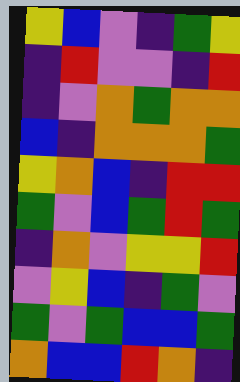[["yellow", "blue", "violet", "indigo", "green", "yellow"], ["indigo", "red", "violet", "violet", "indigo", "red"], ["indigo", "violet", "orange", "green", "orange", "orange"], ["blue", "indigo", "orange", "orange", "orange", "green"], ["yellow", "orange", "blue", "indigo", "red", "red"], ["green", "violet", "blue", "green", "red", "green"], ["indigo", "orange", "violet", "yellow", "yellow", "red"], ["violet", "yellow", "blue", "indigo", "green", "violet"], ["green", "violet", "green", "blue", "blue", "green"], ["orange", "blue", "blue", "red", "orange", "indigo"]]